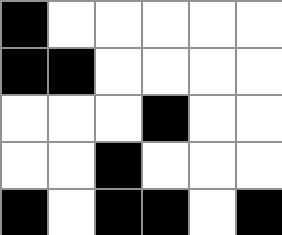[["black", "white", "white", "white", "white", "white"], ["black", "black", "white", "white", "white", "white"], ["white", "white", "white", "black", "white", "white"], ["white", "white", "black", "white", "white", "white"], ["black", "white", "black", "black", "white", "black"]]